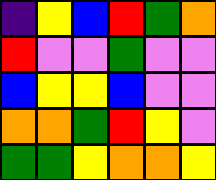[["indigo", "yellow", "blue", "red", "green", "orange"], ["red", "violet", "violet", "green", "violet", "violet"], ["blue", "yellow", "yellow", "blue", "violet", "violet"], ["orange", "orange", "green", "red", "yellow", "violet"], ["green", "green", "yellow", "orange", "orange", "yellow"]]